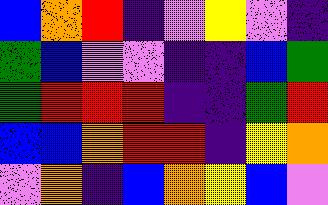[["blue", "orange", "red", "indigo", "violet", "yellow", "violet", "indigo"], ["green", "blue", "violet", "violet", "indigo", "indigo", "blue", "green"], ["green", "red", "red", "red", "indigo", "indigo", "green", "red"], ["blue", "blue", "orange", "red", "red", "indigo", "yellow", "orange"], ["violet", "orange", "indigo", "blue", "orange", "yellow", "blue", "violet"]]